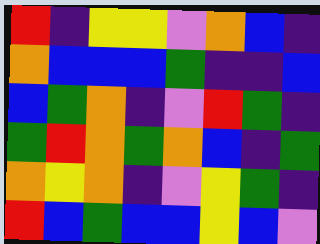[["red", "indigo", "yellow", "yellow", "violet", "orange", "blue", "indigo"], ["orange", "blue", "blue", "blue", "green", "indigo", "indigo", "blue"], ["blue", "green", "orange", "indigo", "violet", "red", "green", "indigo"], ["green", "red", "orange", "green", "orange", "blue", "indigo", "green"], ["orange", "yellow", "orange", "indigo", "violet", "yellow", "green", "indigo"], ["red", "blue", "green", "blue", "blue", "yellow", "blue", "violet"]]